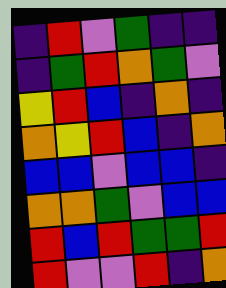[["indigo", "red", "violet", "green", "indigo", "indigo"], ["indigo", "green", "red", "orange", "green", "violet"], ["yellow", "red", "blue", "indigo", "orange", "indigo"], ["orange", "yellow", "red", "blue", "indigo", "orange"], ["blue", "blue", "violet", "blue", "blue", "indigo"], ["orange", "orange", "green", "violet", "blue", "blue"], ["red", "blue", "red", "green", "green", "red"], ["red", "violet", "violet", "red", "indigo", "orange"]]